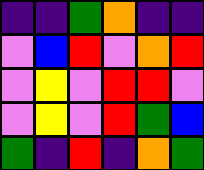[["indigo", "indigo", "green", "orange", "indigo", "indigo"], ["violet", "blue", "red", "violet", "orange", "red"], ["violet", "yellow", "violet", "red", "red", "violet"], ["violet", "yellow", "violet", "red", "green", "blue"], ["green", "indigo", "red", "indigo", "orange", "green"]]